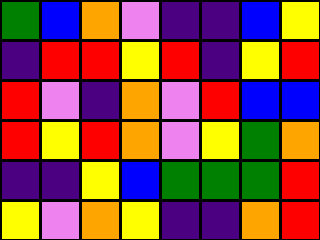[["green", "blue", "orange", "violet", "indigo", "indigo", "blue", "yellow"], ["indigo", "red", "red", "yellow", "red", "indigo", "yellow", "red"], ["red", "violet", "indigo", "orange", "violet", "red", "blue", "blue"], ["red", "yellow", "red", "orange", "violet", "yellow", "green", "orange"], ["indigo", "indigo", "yellow", "blue", "green", "green", "green", "red"], ["yellow", "violet", "orange", "yellow", "indigo", "indigo", "orange", "red"]]